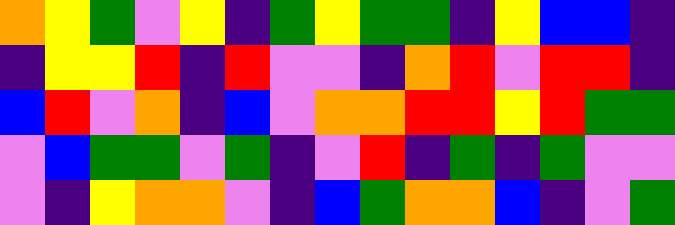[["orange", "yellow", "green", "violet", "yellow", "indigo", "green", "yellow", "green", "green", "indigo", "yellow", "blue", "blue", "indigo"], ["indigo", "yellow", "yellow", "red", "indigo", "red", "violet", "violet", "indigo", "orange", "red", "violet", "red", "red", "indigo"], ["blue", "red", "violet", "orange", "indigo", "blue", "violet", "orange", "orange", "red", "red", "yellow", "red", "green", "green"], ["violet", "blue", "green", "green", "violet", "green", "indigo", "violet", "red", "indigo", "green", "indigo", "green", "violet", "violet"], ["violet", "indigo", "yellow", "orange", "orange", "violet", "indigo", "blue", "green", "orange", "orange", "blue", "indigo", "violet", "green"]]